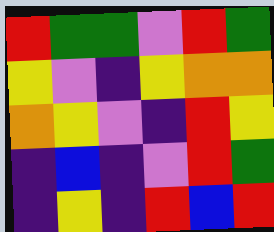[["red", "green", "green", "violet", "red", "green"], ["yellow", "violet", "indigo", "yellow", "orange", "orange"], ["orange", "yellow", "violet", "indigo", "red", "yellow"], ["indigo", "blue", "indigo", "violet", "red", "green"], ["indigo", "yellow", "indigo", "red", "blue", "red"]]